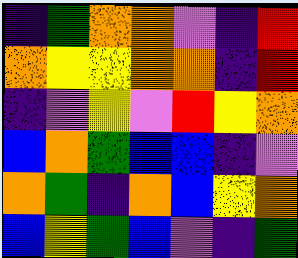[["indigo", "green", "orange", "orange", "violet", "indigo", "red"], ["orange", "yellow", "yellow", "orange", "orange", "indigo", "red"], ["indigo", "violet", "yellow", "violet", "red", "yellow", "orange"], ["blue", "orange", "green", "blue", "blue", "indigo", "violet"], ["orange", "green", "indigo", "orange", "blue", "yellow", "orange"], ["blue", "yellow", "green", "blue", "violet", "indigo", "green"]]